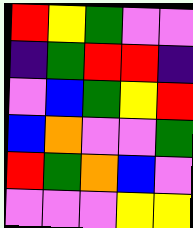[["red", "yellow", "green", "violet", "violet"], ["indigo", "green", "red", "red", "indigo"], ["violet", "blue", "green", "yellow", "red"], ["blue", "orange", "violet", "violet", "green"], ["red", "green", "orange", "blue", "violet"], ["violet", "violet", "violet", "yellow", "yellow"]]